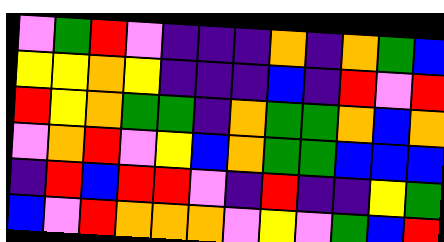[["violet", "green", "red", "violet", "indigo", "indigo", "indigo", "orange", "indigo", "orange", "green", "blue"], ["yellow", "yellow", "orange", "yellow", "indigo", "indigo", "indigo", "blue", "indigo", "red", "violet", "red"], ["red", "yellow", "orange", "green", "green", "indigo", "orange", "green", "green", "orange", "blue", "orange"], ["violet", "orange", "red", "violet", "yellow", "blue", "orange", "green", "green", "blue", "blue", "blue"], ["indigo", "red", "blue", "red", "red", "violet", "indigo", "red", "indigo", "indigo", "yellow", "green"], ["blue", "violet", "red", "orange", "orange", "orange", "violet", "yellow", "violet", "green", "blue", "red"]]